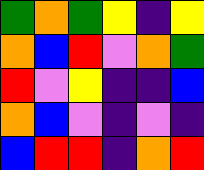[["green", "orange", "green", "yellow", "indigo", "yellow"], ["orange", "blue", "red", "violet", "orange", "green"], ["red", "violet", "yellow", "indigo", "indigo", "blue"], ["orange", "blue", "violet", "indigo", "violet", "indigo"], ["blue", "red", "red", "indigo", "orange", "red"]]